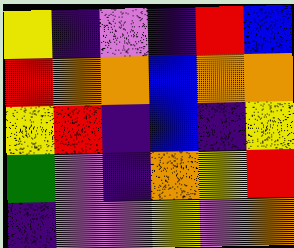[["yellow", "indigo", "violet", "indigo", "red", "blue"], ["red", "orange", "orange", "blue", "orange", "orange"], ["yellow", "red", "indigo", "blue", "indigo", "yellow"], ["green", "violet", "indigo", "orange", "yellow", "red"], ["indigo", "violet", "violet", "yellow", "violet", "orange"]]